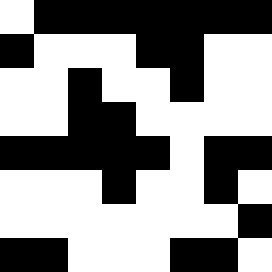[["white", "black", "black", "black", "black", "black", "black", "black"], ["black", "white", "white", "white", "black", "black", "white", "white"], ["white", "white", "black", "white", "white", "black", "white", "white"], ["white", "white", "black", "black", "white", "white", "white", "white"], ["black", "black", "black", "black", "black", "white", "black", "black"], ["white", "white", "white", "black", "white", "white", "black", "white"], ["white", "white", "white", "white", "white", "white", "white", "black"], ["black", "black", "white", "white", "white", "black", "black", "white"]]